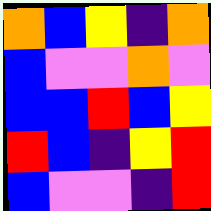[["orange", "blue", "yellow", "indigo", "orange"], ["blue", "violet", "violet", "orange", "violet"], ["blue", "blue", "red", "blue", "yellow"], ["red", "blue", "indigo", "yellow", "red"], ["blue", "violet", "violet", "indigo", "red"]]